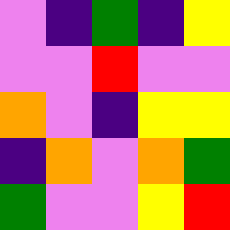[["violet", "indigo", "green", "indigo", "yellow"], ["violet", "violet", "red", "violet", "violet"], ["orange", "violet", "indigo", "yellow", "yellow"], ["indigo", "orange", "violet", "orange", "green"], ["green", "violet", "violet", "yellow", "red"]]